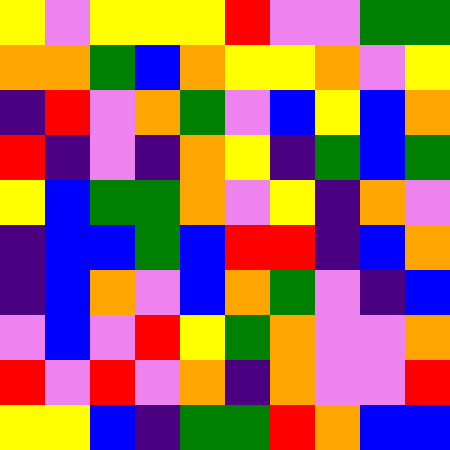[["yellow", "violet", "yellow", "yellow", "yellow", "red", "violet", "violet", "green", "green"], ["orange", "orange", "green", "blue", "orange", "yellow", "yellow", "orange", "violet", "yellow"], ["indigo", "red", "violet", "orange", "green", "violet", "blue", "yellow", "blue", "orange"], ["red", "indigo", "violet", "indigo", "orange", "yellow", "indigo", "green", "blue", "green"], ["yellow", "blue", "green", "green", "orange", "violet", "yellow", "indigo", "orange", "violet"], ["indigo", "blue", "blue", "green", "blue", "red", "red", "indigo", "blue", "orange"], ["indigo", "blue", "orange", "violet", "blue", "orange", "green", "violet", "indigo", "blue"], ["violet", "blue", "violet", "red", "yellow", "green", "orange", "violet", "violet", "orange"], ["red", "violet", "red", "violet", "orange", "indigo", "orange", "violet", "violet", "red"], ["yellow", "yellow", "blue", "indigo", "green", "green", "red", "orange", "blue", "blue"]]